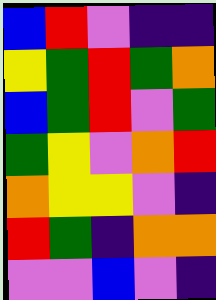[["blue", "red", "violet", "indigo", "indigo"], ["yellow", "green", "red", "green", "orange"], ["blue", "green", "red", "violet", "green"], ["green", "yellow", "violet", "orange", "red"], ["orange", "yellow", "yellow", "violet", "indigo"], ["red", "green", "indigo", "orange", "orange"], ["violet", "violet", "blue", "violet", "indigo"]]